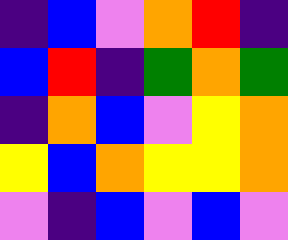[["indigo", "blue", "violet", "orange", "red", "indigo"], ["blue", "red", "indigo", "green", "orange", "green"], ["indigo", "orange", "blue", "violet", "yellow", "orange"], ["yellow", "blue", "orange", "yellow", "yellow", "orange"], ["violet", "indigo", "blue", "violet", "blue", "violet"]]